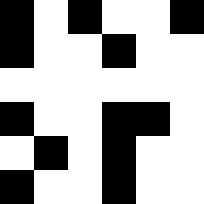[["black", "white", "black", "white", "white", "black"], ["black", "white", "white", "black", "white", "white"], ["white", "white", "white", "white", "white", "white"], ["black", "white", "white", "black", "black", "white"], ["white", "black", "white", "black", "white", "white"], ["black", "white", "white", "black", "white", "white"]]